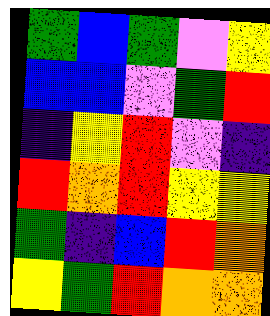[["green", "blue", "green", "violet", "yellow"], ["blue", "blue", "violet", "green", "red"], ["indigo", "yellow", "red", "violet", "indigo"], ["red", "orange", "red", "yellow", "yellow"], ["green", "indigo", "blue", "red", "orange"], ["yellow", "green", "red", "orange", "orange"]]